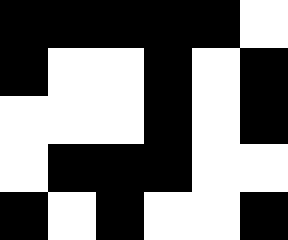[["black", "black", "black", "black", "black", "white"], ["black", "white", "white", "black", "white", "black"], ["white", "white", "white", "black", "white", "black"], ["white", "black", "black", "black", "white", "white"], ["black", "white", "black", "white", "white", "black"]]